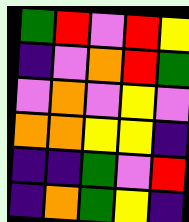[["green", "red", "violet", "red", "yellow"], ["indigo", "violet", "orange", "red", "green"], ["violet", "orange", "violet", "yellow", "violet"], ["orange", "orange", "yellow", "yellow", "indigo"], ["indigo", "indigo", "green", "violet", "red"], ["indigo", "orange", "green", "yellow", "indigo"]]